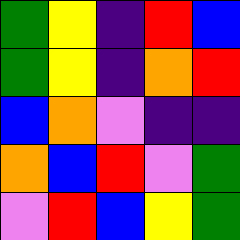[["green", "yellow", "indigo", "red", "blue"], ["green", "yellow", "indigo", "orange", "red"], ["blue", "orange", "violet", "indigo", "indigo"], ["orange", "blue", "red", "violet", "green"], ["violet", "red", "blue", "yellow", "green"]]